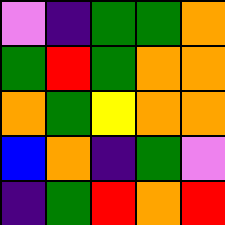[["violet", "indigo", "green", "green", "orange"], ["green", "red", "green", "orange", "orange"], ["orange", "green", "yellow", "orange", "orange"], ["blue", "orange", "indigo", "green", "violet"], ["indigo", "green", "red", "orange", "red"]]